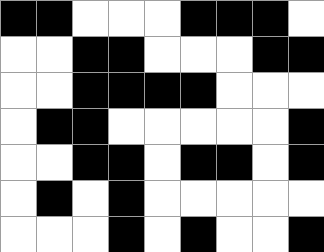[["black", "black", "white", "white", "white", "black", "black", "black", "white"], ["white", "white", "black", "black", "white", "white", "white", "black", "black"], ["white", "white", "black", "black", "black", "black", "white", "white", "white"], ["white", "black", "black", "white", "white", "white", "white", "white", "black"], ["white", "white", "black", "black", "white", "black", "black", "white", "black"], ["white", "black", "white", "black", "white", "white", "white", "white", "white"], ["white", "white", "white", "black", "white", "black", "white", "white", "black"]]